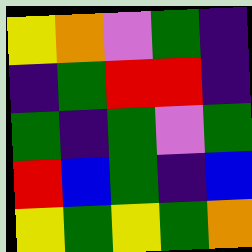[["yellow", "orange", "violet", "green", "indigo"], ["indigo", "green", "red", "red", "indigo"], ["green", "indigo", "green", "violet", "green"], ["red", "blue", "green", "indigo", "blue"], ["yellow", "green", "yellow", "green", "orange"]]